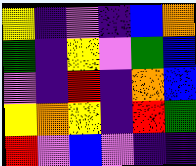[["yellow", "indigo", "violet", "indigo", "blue", "orange"], ["green", "indigo", "yellow", "violet", "green", "blue"], ["violet", "indigo", "red", "indigo", "orange", "blue"], ["yellow", "orange", "yellow", "indigo", "red", "green"], ["red", "violet", "blue", "violet", "indigo", "indigo"]]